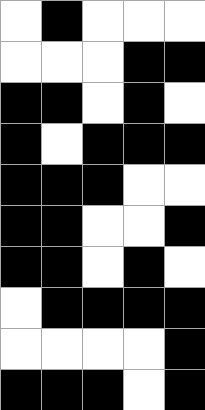[["white", "black", "white", "white", "white"], ["white", "white", "white", "black", "black"], ["black", "black", "white", "black", "white"], ["black", "white", "black", "black", "black"], ["black", "black", "black", "white", "white"], ["black", "black", "white", "white", "black"], ["black", "black", "white", "black", "white"], ["white", "black", "black", "black", "black"], ["white", "white", "white", "white", "black"], ["black", "black", "black", "white", "black"]]